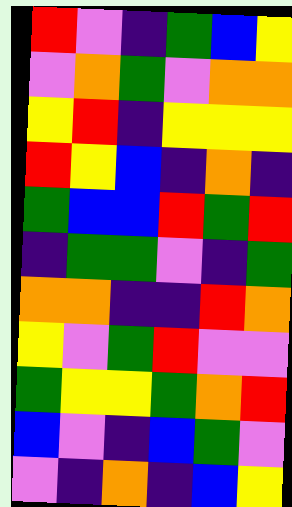[["red", "violet", "indigo", "green", "blue", "yellow"], ["violet", "orange", "green", "violet", "orange", "orange"], ["yellow", "red", "indigo", "yellow", "yellow", "yellow"], ["red", "yellow", "blue", "indigo", "orange", "indigo"], ["green", "blue", "blue", "red", "green", "red"], ["indigo", "green", "green", "violet", "indigo", "green"], ["orange", "orange", "indigo", "indigo", "red", "orange"], ["yellow", "violet", "green", "red", "violet", "violet"], ["green", "yellow", "yellow", "green", "orange", "red"], ["blue", "violet", "indigo", "blue", "green", "violet"], ["violet", "indigo", "orange", "indigo", "blue", "yellow"]]